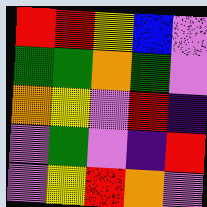[["red", "red", "yellow", "blue", "violet"], ["green", "green", "orange", "green", "violet"], ["orange", "yellow", "violet", "red", "indigo"], ["violet", "green", "violet", "indigo", "red"], ["violet", "yellow", "red", "orange", "violet"]]